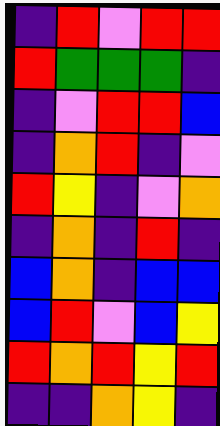[["indigo", "red", "violet", "red", "red"], ["red", "green", "green", "green", "indigo"], ["indigo", "violet", "red", "red", "blue"], ["indigo", "orange", "red", "indigo", "violet"], ["red", "yellow", "indigo", "violet", "orange"], ["indigo", "orange", "indigo", "red", "indigo"], ["blue", "orange", "indigo", "blue", "blue"], ["blue", "red", "violet", "blue", "yellow"], ["red", "orange", "red", "yellow", "red"], ["indigo", "indigo", "orange", "yellow", "indigo"]]